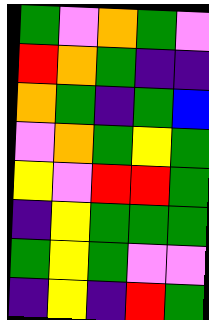[["green", "violet", "orange", "green", "violet"], ["red", "orange", "green", "indigo", "indigo"], ["orange", "green", "indigo", "green", "blue"], ["violet", "orange", "green", "yellow", "green"], ["yellow", "violet", "red", "red", "green"], ["indigo", "yellow", "green", "green", "green"], ["green", "yellow", "green", "violet", "violet"], ["indigo", "yellow", "indigo", "red", "green"]]